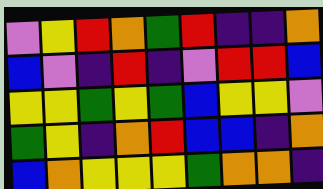[["violet", "yellow", "red", "orange", "green", "red", "indigo", "indigo", "orange"], ["blue", "violet", "indigo", "red", "indigo", "violet", "red", "red", "blue"], ["yellow", "yellow", "green", "yellow", "green", "blue", "yellow", "yellow", "violet"], ["green", "yellow", "indigo", "orange", "red", "blue", "blue", "indigo", "orange"], ["blue", "orange", "yellow", "yellow", "yellow", "green", "orange", "orange", "indigo"]]